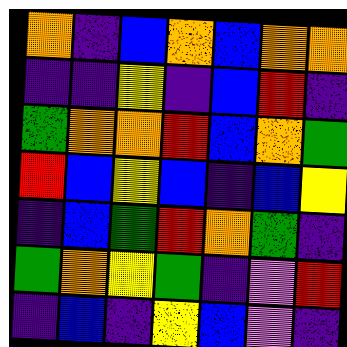[["orange", "indigo", "blue", "orange", "blue", "orange", "orange"], ["indigo", "indigo", "yellow", "indigo", "blue", "red", "indigo"], ["green", "orange", "orange", "red", "blue", "orange", "green"], ["red", "blue", "yellow", "blue", "indigo", "blue", "yellow"], ["indigo", "blue", "green", "red", "orange", "green", "indigo"], ["green", "orange", "yellow", "green", "indigo", "violet", "red"], ["indigo", "blue", "indigo", "yellow", "blue", "violet", "indigo"]]